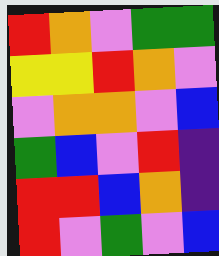[["red", "orange", "violet", "green", "green"], ["yellow", "yellow", "red", "orange", "violet"], ["violet", "orange", "orange", "violet", "blue"], ["green", "blue", "violet", "red", "indigo"], ["red", "red", "blue", "orange", "indigo"], ["red", "violet", "green", "violet", "blue"]]